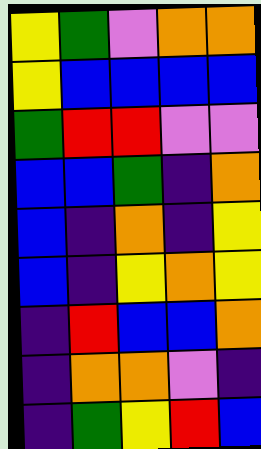[["yellow", "green", "violet", "orange", "orange"], ["yellow", "blue", "blue", "blue", "blue"], ["green", "red", "red", "violet", "violet"], ["blue", "blue", "green", "indigo", "orange"], ["blue", "indigo", "orange", "indigo", "yellow"], ["blue", "indigo", "yellow", "orange", "yellow"], ["indigo", "red", "blue", "blue", "orange"], ["indigo", "orange", "orange", "violet", "indigo"], ["indigo", "green", "yellow", "red", "blue"]]